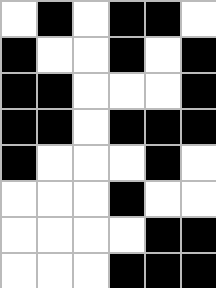[["white", "black", "white", "black", "black", "white"], ["black", "white", "white", "black", "white", "black"], ["black", "black", "white", "white", "white", "black"], ["black", "black", "white", "black", "black", "black"], ["black", "white", "white", "white", "black", "white"], ["white", "white", "white", "black", "white", "white"], ["white", "white", "white", "white", "black", "black"], ["white", "white", "white", "black", "black", "black"]]